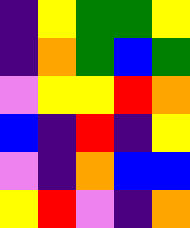[["indigo", "yellow", "green", "green", "yellow"], ["indigo", "orange", "green", "blue", "green"], ["violet", "yellow", "yellow", "red", "orange"], ["blue", "indigo", "red", "indigo", "yellow"], ["violet", "indigo", "orange", "blue", "blue"], ["yellow", "red", "violet", "indigo", "orange"]]